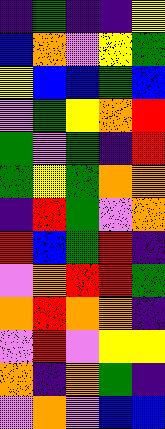[["indigo", "green", "indigo", "indigo", "yellow"], ["blue", "orange", "violet", "yellow", "green"], ["yellow", "blue", "blue", "green", "blue"], ["violet", "green", "yellow", "orange", "red"], ["green", "violet", "green", "indigo", "red"], ["green", "yellow", "green", "orange", "orange"], ["indigo", "red", "green", "violet", "orange"], ["red", "blue", "green", "red", "indigo"], ["violet", "orange", "red", "red", "green"], ["orange", "red", "orange", "orange", "indigo"], ["violet", "red", "violet", "yellow", "yellow"], ["orange", "indigo", "orange", "green", "indigo"], ["violet", "orange", "violet", "blue", "blue"]]